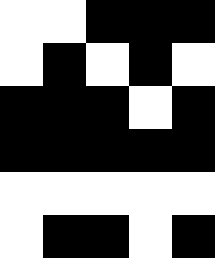[["white", "white", "black", "black", "black"], ["white", "black", "white", "black", "white"], ["black", "black", "black", "white", "black"], ["black", "black", "black", "black", "black"], ["white", "white", "white", "white", "white"], ["white", "black", "black", "white", "black"]]